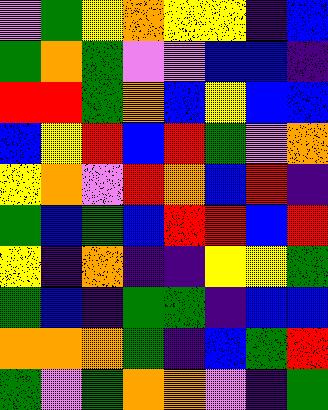[["violet", "green", "yellow", "orange", "yellow", "yellow", "indigo", "blue"], ["green", "orange", "green", "violet", "violet", "blue", "blue", "indigo"], ["red", "red", "green", "orange", "blue", "yellow", "blue", "blue"], ["blue", "yellow", "red", "blue", "red", "green", "violet", "orange"], ["yellow", "orange", "violet", "red", "orange", "blue", "red", "indigo"], ["green", "blue", "green", "blue", "red", "red", "blue", "red"], ["yellow", "indigo", "orange", "indigo", "indigo", "yellow", "yellow", "green"], ["green", "blue", "indigo", "green", "green", "indigo", "blue", "blue"], ["orange", "orange", "orange", "green", "indigo", "blue", "green", "red"], ["green", "violet", "green", "orange", "orange", "violet", "indigo", "green"]]